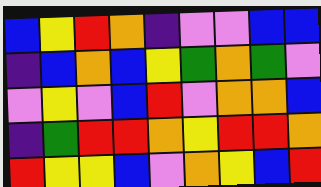[["blue", "yellow", "red", "orange", "indigo", "violet", "violet", "blue", "blue"], ["indigo", "blue", "orange", "blue", "yellow", "green", "orange", "green", "violet"], ["violet", "yellow", "violet", "blue", "red", "violet", "orange", "orange", "blue"], ["indigo", "green", "red", "red", "orange", "yellow", "red", "red", "orange"], ["red", "yellow", "yellow", "blue", "violet", "orange", "yellow", "blue", "red"]]